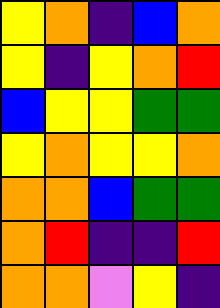[["yellow", "orange", "indigo", "blue", "orange"], ["yellow", "indigo", "yellow", "orange", "red"], ["blue", "yellow", "yellow", "green", "green"], ["yellow", "orange", "yellow", "yellow", "orange"], ["orange", "orange", "blue", "green", "green"], ["orange", "red", "indigo", "indigo", "red"], ["orange", "orange", "violet", "yellow", "indigo"]]